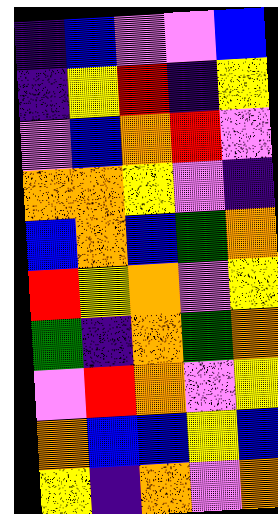[["indigo", "blue", "violet", "violet", "blue"], ["indigo", "yellow", "red", "indigo", "yellow"], ["violet", "blue", "orange", "red", "violet"], ["orange", "orange", "yellow", "violet", "indigo"], ["blue", "orange", "blue", "green", "orange"], ["red", "yellow", "orange", "violet", "yellow"], ["green", "indigo", "orange", "green", "orange"], ["violet", "red", "orange", "violet", "yellow"], ["orange", "blue", "blue", "yellow", "blue"], ["yellow", "indigo", "orange", "violet", "orange"]]